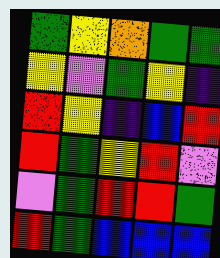[["green", "yellow", "orange", "green", "green"], ["yellow", "violet", "green", "yellow", "indigo"], ["red", "yellow", "indigo", "blue", "red"], ["red", "green", "yellow", "red", "violet"], ["violet", "green", "red", "red", "green"], ["red", "green", "blue", "blue", "blue"]]